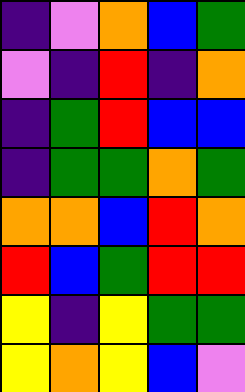[["indigo", "violet", "orange", "blue", "green"], ["violet", "indigo", "red", "indigo", "orange"], ["indigo", "green", "red", "blue", "blue"], ["indigo", "green", "green", "orange", "green"], ["orange", "orange", "blue", "red", "orange"], ["red", "blue", "green", "red", "red"], ["yellow", "indigo", "yellow", "green", "green"], ["yellow", "orange", "yellow", "blue", "violet"]]